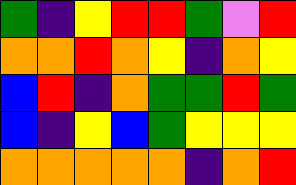[["green", "indigo", "yellow", "red", "red", "green", "violet", "red"], ["orange", "orange", "red", "orange", "yellow", "indigo", "orange", "yellow"], ["blue", "red", "indigo", "orange", "green", "green", "red", "green"], ["blue", "indigo", "yellow", "blue", "green", "yellow", "yellow", "yellow"], ["orange", "orange", "orange", "orange", "orange", "indigo", "orange", "red"]]